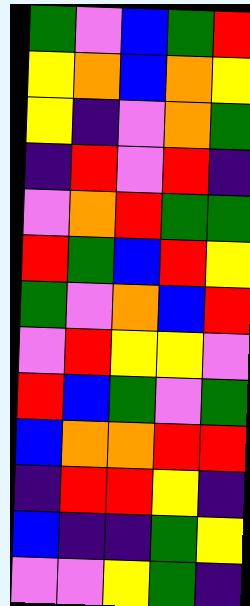[["green", "violet", "blue", "green", "red"], ["yellow", "orange", "blue", "orange", "yellow"], ["yellow", "indigo", "violet", "orange", "green"], ["indigo", "red", "violet", "red", "indigo"], ["violet", "orange", "red", "green", "green"], ["red", "green", "blue", "red", "yellow"], ["green", "violet", "orange", "blue", "red"], ["violet", "red", "yellow", "yellow", "violet"], ["red", "blue", "green", "violet", "green"], ["blue", "orange", "orange", "red", "red"], ["indigo", "red", "red", "yellow", "indigo"], ["blue", "indigo", "indigo", "green", "yellow"], ["violet", "violet", "yellow", "green", "indigo"]]